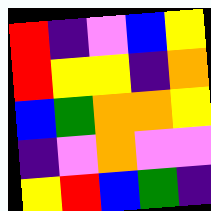[["red", "indigo", "violet", "blue", "yellow"], ["red", "yellow", "yellow", "indigo", "orange"], ["blue", "green", "orange", "orange", "yellow"], ["indigo", "violet", "orange", "violet", "violet"], ["yellow", "red", "blue", "green", "indigo"]]